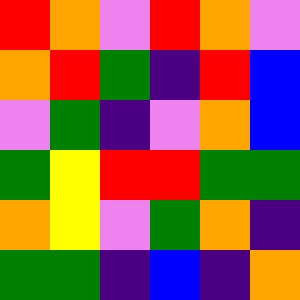[["red", "orange", "violet", "red", "orange", "violet"], ["orange", "red", "green", "indigo", "red", "blue"], ["violet", "green", "indigo", "violet", "orange", "blue"], ["green", "yellow", "red", "red", "green", "green"], ["orange", "yellow", "violet", "green", "orange", "indigo"], ["green", "green", "indigo", "blue", "indigo", "orange"]]